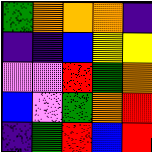[["green", "orange", "orange", "orange", "indigo"], ["indigo", "indigo", "blue", "yellow", "yellow"], ["violet", "violet", "red", "green", "orange"], ["blue", "violet", "green", "orange", "red"], ["indigo", "green", "red", "blue", "red"]]